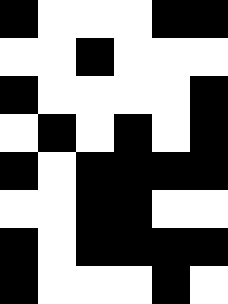[["black", "white", "white", "white", "black", "black"], ["white", "white", "black", "white", "white", "white"], ["black", "white", "white", "white", "white", "black"], ["white", "black", "white", "black", "white", "black"], ["black", "white", "black", "black", "black", "black"], ["white", "white", "black", "black", "white", "white"], ["black", "white", "black", "black", "black", "black"], ["black", "white", "white", "white", "black", "white"]]